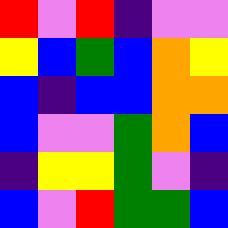[["red", "violet", "red", "indigo", "violet", "violet"], ["yellow", "blue", "green", "blue", "orange", "yellow"], ["blue", "indigo", "blue", "blue", "orange", "orange"], ["blue", "violet", "violet", "green", "orange", "blue"], ["indigo", "yellow", "yellow", "green", "violet", "indigo"], ["blue", "violet", "red", "green", "green", "blue"]]